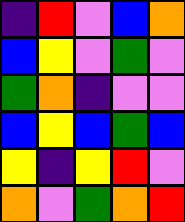[["indigo", "red", "violet", "blue", "orange"], ["blue", "yellow", "violet", "green", "violet"], ["green", "orange", "indigo", "violet", "violet"], ["blue", "yellow", "blue", "green", "blue"], ["yellow", "indigo", "yellow", "red", "violet"], ["orange", "violet", "green", "orange", "red"]]